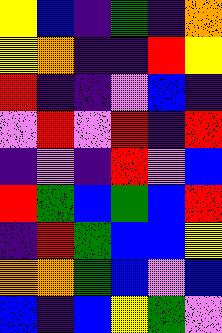[["yellow", "blue", "indigo", "green", "indigo", "orange"], ["yellow", "orange", "indigo", "indigo", "red", "yellow"], ["red", "indigo", "indigo", "violet", "blue", "indigo"], ["violet", "red", "violet", "red", "indigo", "red"], ["indigo", "violet", "indigo", "red", "violet", "blue"], ["red", "green", "blue", "green", "blue", "red"], ["indigo", "red", "green", "blue", "blue", "yellow"], ["orange", "orange", "green", "blue", "violet", "blue"], ["blue", "indigo", "blue", "yellow", "green", "violet"]]